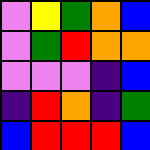[["violet", "yellow", "green", "orange", "blue"], ["violet", "green", "red", "orange", "orange"], ["violet", "violet", "violet", "indigo", "blue"], ["indigo", "red", "orange", "indigo", "green"], ["blue", "red", "red", "red", "blue"]]